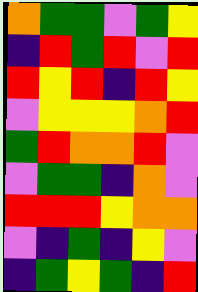[["orange", "green", "green", "violet", "green", "yellow"], ["indigo", "red", "green", "red", "violet", "red"], ["red", "yellow", "red", "indigo", "red", "yellow"], ["violet", "yellow", "yellow", "yellow", "orange", "red"], ["green", "red", "orange", "orange", "red", "violet"], ["violet", "green", "green", "indigo", "orange", "violet"], ["red", "red", "red", "yellow", "orange", "orange"], ["violet", "indigo", "green", "indigo", "yellow", "violet"], ["indigo", "green", "yellow", "green", "indigo", "red"]]